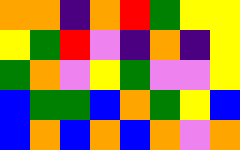[["orange", "orange", "indigo", "orange", "red", "green", "yellow", "yellow"], ["yellow", "green", "red", "violet", "indigo", "orange", "indigo", "yellow"], ["green", "orange", "violet", "yellow", "green", "violet", "violet", "yellow"], ["blue", "green", "green", "blue", "orange", "green", "yellow", "blue"], ["blue", "orange", "blue", "orange", "blue", "orange", "violet", "orange"]]